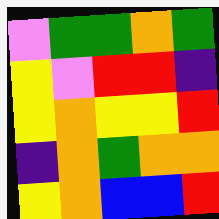[["violet", "green", "green", "orange", "green"], ["yellow", "violet", "red", "red", "indigo"], ["yellow", "orange", "yellow", "yellow", "red"], ["indigo", "orange", "green", "orange", "orange"], ["yellow", "orange", "blue", "blue", "red"]]